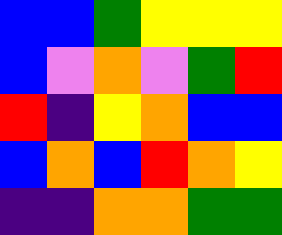[["blue", "blue", "green", "yellow", "yellow", "yellow"], ["blue", "violet", "orange", "violet", "green", "red"], ["red", "indigo", "yellow", "orange", "blue", "blue"], ["blue", "orange", "blue", "red", "orange", "yellow"], ["indigo", "indigo", "orange", "orange", "green", "green"]]